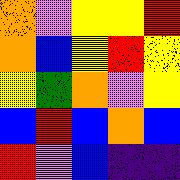[["orange", "violet", "yellow", "yellow", "red"], ["orange", "blue", "yellow", "red", "yellow"], ["yellow", "green", "orange", "violet", "yellow"], ["blue", "red", "blue", "orange", "blue"], ["red", "violet", "blue", "indigo", "indigo"]]